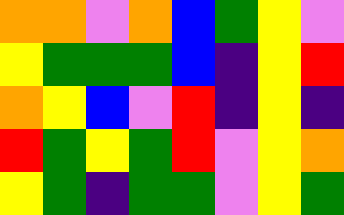[["orange", "orange", "violet", "orange", "blue", "green", "yellow", "violet"], ["yellow", "green", "green", "green", "blue", "indigo", "yellow", "red"], ["orange", "yellow", "blue", "violet", "red", "indigo", "yellow", "indigo"], ["red", "green", "yellow", "green", "red", "violet", "yellow", "orange"], ["yellow", "green", "indigo", "green", "green", "violet", "yellow", "green"]]